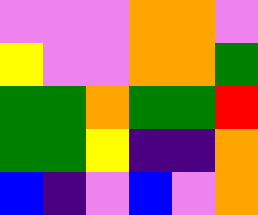[["violet", "violet", "violet", "orange", "orange", "violet"], ["yellow", "violet", "violet", "orange", "orange", "green"], ["green", "green", "orange", "green", "green", "red"], ["green", "green", "yellow", "indigo", "indigo", "orange"], ["blue", "indigo", "violet", "blue", "violet", "orange"]]